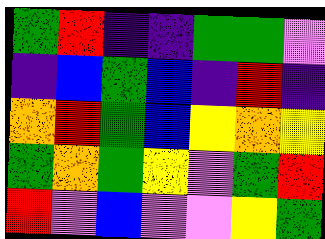[["green", "red", "indigo", "indigo", "green", "green", "violet"], ["indigo", "blue", "green", "blue", "indigo", "red", "indigo"], ["orange", "red", "green", "blue", "yellow", "orange", "yellow"], ["green", "orange", "green", "yellow", "violet", "green", "red"], ["red", "violet", "blue", "violet", "violet", "yellow", "green"]]